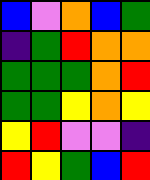[["blue", "violet", "orange", "blue", "green"], ["indigo", "green", "red", "orange", "orange"], ["green", "green", "green", "orange", "red"], ["green", "green", "yellow", "orange", "yellow"], ["yellow", "red", "violet", "violet", "indigo"], ["red", "yellow", "green", "blue", "red"]]